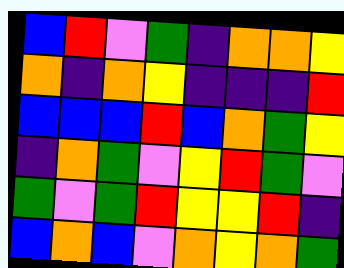[["blue", "red", "violet", "green", "indigo", "orange", "orange", "yellow"], ["orange", "indigo", "orange", "yellow", "indigo", "indigo", "indigo", "red"], ["blue", "blue", "blue", "red", "blue", "orange", "green", "yellow"], ["indigo", "orange", "green", "violet", "yellow", "red", "green", "violet"], ["green", "violet", "green", "red", "yellow", "yellow", "red", "indigo"], ["blue", "orange", "blue", "violet", "orange", "yellow", "orange", "green"]]